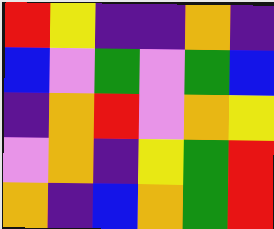[["red", "yellow", "indigo", "indigo", "orange", "indigo"], ["blue", "violet", "green", "violet", "green", "blue"], ["indigo", "orange", "red", "violet", "orange", "yellow"], ["violet", "orange", "indigo", "yellow", "green", "red"], ["orange", "indigo", "blue", "orange", "green", "red"]]